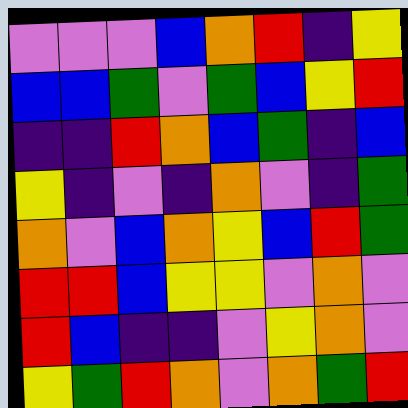[["violet", "violet", "violet", "blue", "orange", "red", "indigo", "yellow"], ["blue", "blue", "green", "violet", "green", "blue", "yellow", "red"], ["indigo", "indigo", "red", "orange", "blue", "green", "indigo", "blue"], ["yellow", "indigo", "violet", "indigo", "orange", "violet", "indigo", "green"], ["orange", "violet", "blue", "orange", "yellow", "blue", "red", "green"], ["red", "red", "blue", "yellow", "yellow", "violet", "orange", "violet"], ["red", "blue", "indigo", "indigo", "violet", "yellow", "orange", "violet"], ["yellow", "green", "red", "orange", "violet", "orange", "green", "red"]]